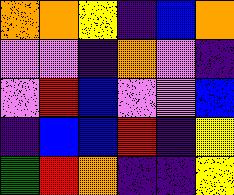[["orange", "orange", "yellow", "indigo", "blue", "orange"], ["violet", "violet", "indigo", "orange", "violet", "indigo"], ["violet", "red", "blue", "violet", "violet", "blue"], ["indigo", "blue", "blue", "red", "indigo", "yellow"], ["green", "red", "orange", "indigo", "indigo", "yellow"]]